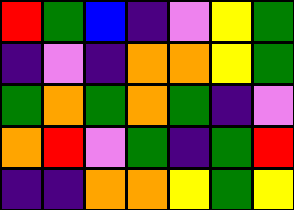[["red", "green", "blue", "indigo", "violet", "yellow", "green"], ["indigo", "violet", "indigo", "orange", "orange", "yellow", "green"], ["green", "orange", "green", "orange", "green", "indigo", "violet"], ["orange", "red", "violet", "green", "indigo", "green", "red"], ["indigo", "indigo", "orange", "orange", "yellow", "green", "yellow"]]